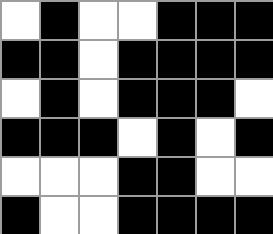[["white", "black", "white", "white", "black", "black", "black"], ["black", "black", "white", "black", "black", "black", "black"], ["white", "black", "white", "black", "black", "black", "white"], ["black", "black", "black", "white", "black", "white", "black"], ["white", "white", "white", "black", "black", "white", "white"], ["black", "white", "white", "black", "black", "black", "black"]]